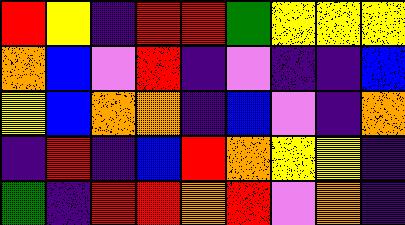[["red", "yellow", "indigo", "red", "red", "green", "yellow", "yellow", "yellow"], ["orange", "blue", "violet", "red", "indigo", "violet", "indigo", "indigo", "blue"], ["yellow", "blue", "orange", "orange", "indigo", "blue", "violet", "indigo", "orange"], ["indigo", "red", "indigo", "blue", "red", "orange", "yellow", "yellow", "indigo"], ["green", "indigo", "red", "red", "orange", "red", "violet", "orange", "indigo"]]